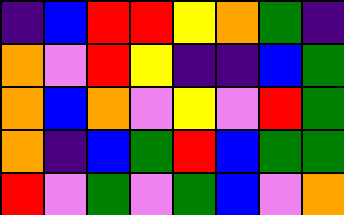[["indigo", "blue", "red", "red", "yellow", "orange", "green", "indigo"], ["orange", "violet", "red", "yellow", "indigo", "indigo", "blue", "green"], ["orange", "blue", "orange", "violet", "yellow", "violet", "red", "green"], ["orange", "indigo", "blue", "green", "red", "blue", "green", "green"], ["red", "violet", "green", "violet", "green", "blue", "violet", "orange"]]